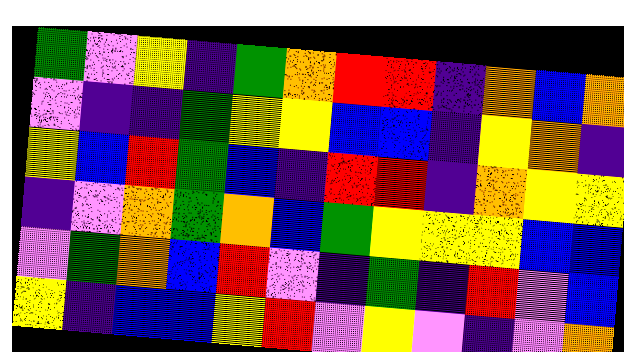[["green", "violet", "yellow", "indigo", "green", "orange", "red", "red", "indigo", "orange", "blue", "orange"], ["violet", "indigo", "indigo", "green", "yellow", "yellow", "blue", "blue", "indigo", "yellow", "orange", "indigo"], ["yellow", "blue", "red", "green", "blue", "indigo", "red", "red", "indigo", "orange", "yellow", "yellow"], ["indigo", "violet", "orange", "green", "orange", "blue", "green", "yellow", "yellow", "yellow", "blue", "blue"], ["violet", "green", "orange", "blue", "red", "violet", "indigo", "green", "indigo", "red", "violet", "blue"], ["yellow", "indigo", "blue", "blue", "yellow", "red", "violet", "yellow", "violet", "indigo", "violet", "orange"]]